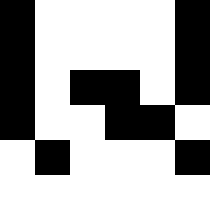[["black", "white", "white", "white", "white", "black"], ["black", "white", "white", "white", "white", "black"], ["black", "white", "black", "black", "white", "black"], ["black", "white", "white", "black", "black", "white"], ["white", "black", "white", "white", "white", "black"], ["white", "white", "white", "white", "white", "white"]]